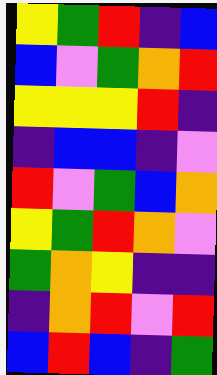[["yellow", "green", "red", "indigo", "blue"], ["blue", "violet", "green", "orange", "red"], ["yellow", "yellow", "yellow", "red", "indigo"], ["indigo", "blue", "blue", "indigo", "violet"], ["red", "violet", "green", "blue", "orange"], ["yellow", "green", "red", "orange", "violet"], ["green", "orange", "yellow", "indigo", "indigo"], ["indigo", "orange", "red", "violet", "red"], ["blue", "red", "blue", "indigo", "green"]]